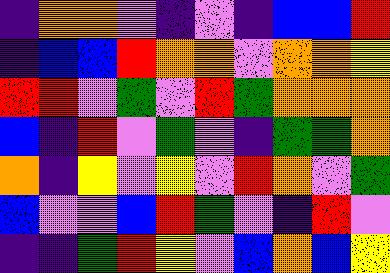[["indigo", "orange", "orange", "violet", "indigo", "violet", "indigo", "blue", "blue", "red"], ["indigo", "blue", "blue", "red", "orange", "orange", "violet", "orange", "orange", "yellow"], ["red", "red", "violet", "green", "violet", "red", "green", "orange", "orange", "orange"], ["blue", "indigo", "red", "violet", "green", "violet", "indigo", "green", "green", "orange"], ["orange", "indigo", "yellow", "violet", "yellow", "violet", "red", "orange", "violet", "green"], ["blue", "violet", "violet", "blue", "red", "green", "violet", "indigo", "red", "violet"], ["indigo", "indigo", "green", "red", "yellow", "violet", "blue", "orange", "blue", "yellow"]]